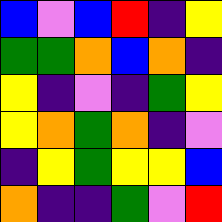[["blue", "violet", "blue", "red", "indigo", "yellow"], ["green", "green", "orange", "blue", "orange", "indigo"], ["yellow", "indigo", "violet", "indigo", "green", "yellow"], ["yellow", "orange", "green", "orange", "indigo", "violet"], ["indigo", "yellow", "green", "yellow", "yellow", "blue"], ["orange", "indigo", "indigo", "green", "violet", "red"]]